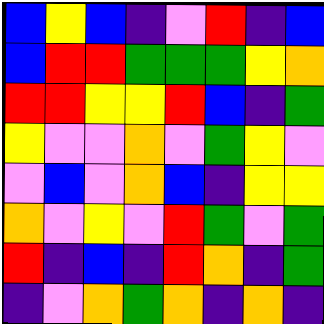[["blue", "yellow", "blue", "indigo", "violet", "red", "indigo", "blue"], ["blue", "red", "red", "green", "green", "green", "yellow", "orange"], ["red", "red", "yellow", "yellow", "red", "blue", "indigo", "green"], ["yellow", "violet", "violet", "orange", "violet", "green", "yellow", "violet"], ["violet", "blue", "violet", "orange", "blue", "indigo", "yellow", "yellow"], ["orange", "violet", "yellow", "violet", "red", "green", "violet", "green"], ["red", "indigo", "blue", "indigo", "red", "orange", "indigo", "green"], ["indigo", "violet", "orange", "green", "orange", "indigo", "orange", "indigo"]]